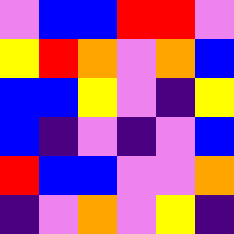[["violet", "blue", "blue", "red", "red", "violet"], ["yellow", "red", "orange", "violet", "orange", "blue"], ["blue", "blue", "yellow", "violet", "indigo", "yellow"], ["blue", "indigo", "violet", "indigo", "violet", "blue"], ["red", "blue", "blue", "violet", "violet", "orange"], ["indigo", "violet", "orange", "violet", "yellow", "indigo"]]